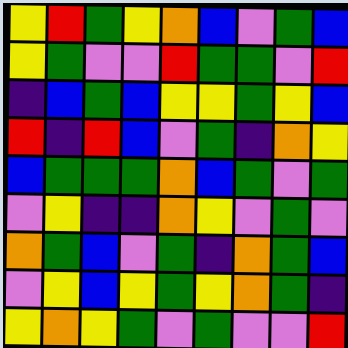[["yellow", "red", "green", "yellow", "orange", "blue", "violet", "green", "blue"], ["yellow", "green", "violet", "violet", "red", "green", "green", "violet", "red"], ["indigo", "blue", "green", "blue", "yellow", "yellow", "green", "yellow", "blue"], ["red", "indigo", "red", "blue", "violet", "green", "indigo", "orange", "yellow"], ["blue", "green", "green", "green", "orange", "blue", "green", "violet", "green"], ["violet", "yellow", "indigo", "indigo", "orange", "yellow", "violet", "green", "violet"], ["orange", "green", "blue", "violet", "green", "indigo", "orange", "green", "blue"], ["violet", "yellow", "blue", "yellow", "green", "yellow", "orange", "green", "indigo"], ["yellow", "orange", "yellow", "green", "violet", "green", "violet", "violet", "red"]]